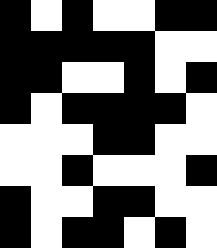[["black", "white", "black", "white", "white", "black", "black"], ["black", "black", "black", "black", "black", "white", "white"], ["black", "black", "white", "white", "black", "white", "black"], ["black", "white", "black", "black", "black", "black", "white"], ["white", "white", "white", "black", "black", "white", "white"], ["white", "white", "black", "white", "white", "white", "black"], ["black", "white", "white", "black", "black", "white", "white"], ["black", "white", "black", "black", "white", "black", "white"]]